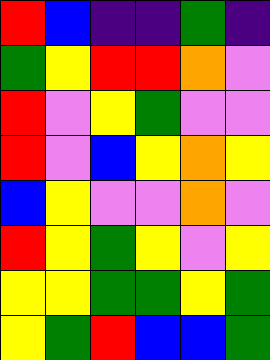[["red", "blue", "indigo", "indigo", "green", "indigo"], ["green", "yellow", "red", "red", "orange", "violet"], ["red", "violet", "yellow", "green", "violet", "violet"], ["red", "violet", "blue", "yellow", "orange", "yellow"], ["blue", "yellow", "violet", "violet", "orange", "violet"], ["red", "yellow", "green", "yellow", "violet", "yellow"], ["yellow", "yellow", "green", "green", "yellow", "green"], ["yellow", "green", "red", "blue", "blue", "green"]]